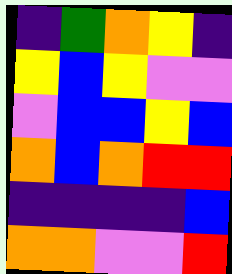[["indigo", "green", "orange", "yellow", "indigo"], ["yellow", "blue", "yellow", "violet", "violet"], ["violet", "blue", "blue", "yellow", "blue"], ["orange", "blue", "orange", "red", "red"], ["indigo", "indigo", "indigo", "indigo", "blue"], ["orange", "orange", "violet", "violet", "red"]]